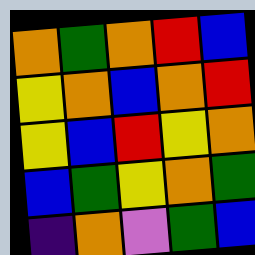[["orange", "green", "orange", "red", "blue"], ["yellow", "orange", "blue", "orange", "red"], ["yellow", "blue", "red", "yellow", "orange"], ["blue", "green", "yellow", "orange", "green"], ["indigo", "orange", "violet", "green", "blue"]]